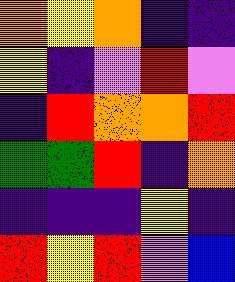[["orange", "yellow", "orange", "indigo", "indigo"], ["yellow", "indigo", "violet", "red", "violet"], ["indigo", "red", "orange", "orange", "red"], ["green", "green", "red", "indigo", "orange"], ["indigo", "indigo", "indigo", "yellow", "indigo"], ["red", "yellow", "red", "violet", "blue"]]